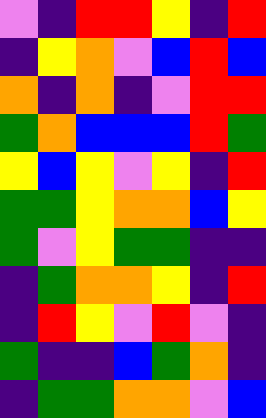[["violet", "indigo", "red", "red", "yellow", "indigo", "red"], ["indigo", "yellow", "orange", "violet", "blue", "red", "blue"], ["orange", "indigo", "orange", "indigo", "violet", "red", "red"], ["green", "orange", "blue", "blue", "blue", "red", "green"], ["yellow", "blue", "yellow", "violet", "yellow", "indigo", "red"], ["green", "green", "yellow", "orange", "orange", "blue", "yellow"], ["green", "violet", "yellow", "green", "green", "indigo", "indigo"], ["indigo", "green", "orange", "orange", "yellow", "indigo", "red"], ["indigo", "red", "yellow", "violet", "red", "violet", "indigo"], ["green", "indigo", "indigo", "blue", "green", "orange", "indigo"], ["indigo", "green", "green", "orange", "orange", "violet", "blue"]]